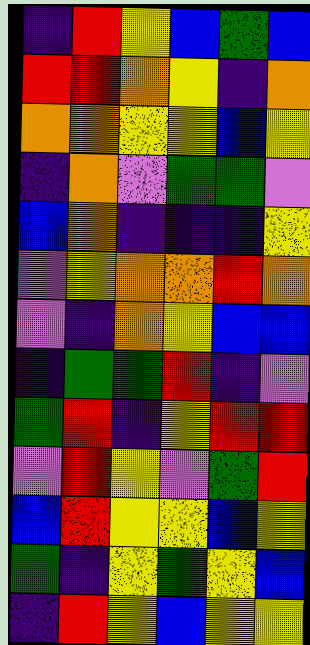[["indigo", "red", "yellow", "blue", "green", "blue"], ["red", "red", "orange", "yellow", "indigo", "orange"], ["orange", "orange", "yellow", "yellow", "blue", "yellow"], ["indigo", "orange", "violet", "green", "green", "violet"], ["blue", "orange", "indigo", "indigo", "indigo", "yellow"], ["violet", "yellow", "orange", "orange", "red", "orange"], ["violet", "indigo", "orange", "yellow", "blue", "blue"], ["indigo", "green", "green", "red", "indigo", "violet"], ["green", "red", "indigo", "yellow", "red", "red"], ["violet", "red", "yellow", "violet", "green", "red"], ["blue", "red", "yellow", "yellow", "blue", "yellow"], ["green", "indigo", "yellow", "green", "yellow", "blue"], ["indigo", "red", "yellow", "blue", "yellow", "yellow"]]